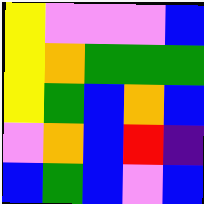[["yellow", "violet", "violet", "violet", "blue"], ["yellow", "orange", "green", "green", "green"], ["yellow", "green", "blue", "orange", "blue"], ["violet", "orange", "blue", "red", "indigo"], ["blue", "green", "blue", "violet", "blue"]]